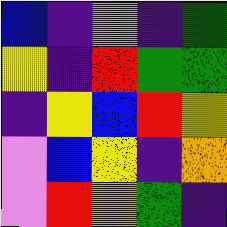[["blue", "indigo", "violet", "indigo", "green"], ["yellow", "indigo", "red", "green", "green"], ["indigo", "yellow", "blue", "red", "yellow"], ["violet", "blue", "yellow", "indigo", "orange"], ["violet", "red", "orange", "green", "indigo"]]